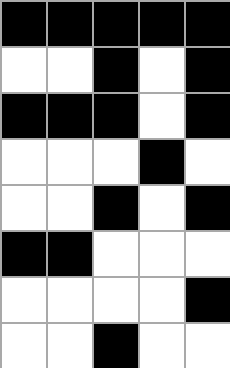[["black", "black", "black", "black", "black"], ["white", "white", "black", "white", "black"], ["black", "black", "black", "white", "black"], ["white", "white", "white", "black", "white"], ["white", "white", "black", "white", "black"], ["black", "black", "white", "white", "white"], ["white", "white", "white", "white", "black"], ["white", "white", "black", "white", "white"]]